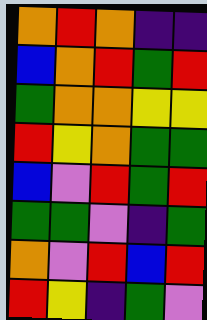[["orange", "red", "orange", "indigo", "indigo"], ["blue", "orange", "red", "green", "red"], ["green", "orange", "orange", "yellow", "yellow"], ["red", "yellow", "orange", "green", "green"], ["blue", "violet", "red", "green", "red"], ["green", "green", "violet", "indigo", "green"], ["orange", "violet", "red", "blue", "red"], ["red", "yellow", "indigo", "green", "violet"]]